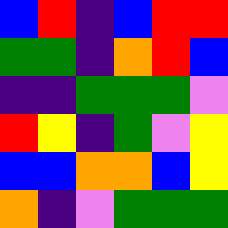[["blue", "red", "indigo", "blue", "red", "red"], ["green", "green", "indigo", "orange", "red", "blue"], ["indigo", "indigo", "green", "green", "green", "violet"], ["red", "yellow", "indigo", "green", "violet", "yellow"], ["blue", "blue", "orange", "orange", "blue", "yellow"], ["orange", "indigo", "violet", "green", "green", "green"]]